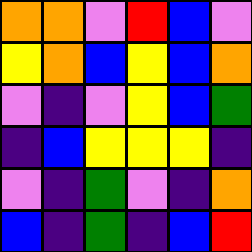[["orange", "orange", "violet", "red", "blue", "violet"], ["yellow", "orange", "blue", "yellow", "blue", "orange"], ["violet", "indigo", "violet", "yellow", "blue", "green"], ["indigo", "blue", "yellow", "yellow", "yellow", "indigo"], ["violet", "indigo", "green", "violet", "indigo", "orange"], ["blue", "indigo", "green", "indigo", "blue", "red"]]